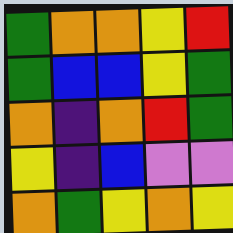[["green", "orange", "orange", "yellow", "red"], ["green", "blue", "blue", "yellow", "green"], ["orange", "indigo", "orange", "red", "green"], ["yellow", "indigo", "blue", "violet", "violet"], ["orange", "green", "yellow", "orange", "yellow"]]